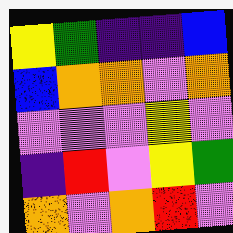[["yellow", "green", "indigo", "indigo", "blue"], ["blue", "orange", "orange", "violet", "orange"], ["violet", "violet", "violet", "yellow", "violet"], ["indigo", "red", "violet", "yellow", "green"], ["orange", "violet", "orange", "red", "violet"]]